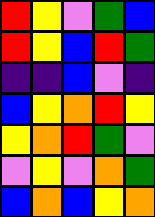[["red", "yellow", "violet", "green", "blue"], ["red", "yellow", "blue", "red", "green"], ["indigo", "indigo", "blue", "violet", "indigo"], ["blue", "yellow", "orange", "red", "yellow"], ["yellow", "orange", "red", "green", "violet"], ["violet", "yellow", "violet", "orange", "green"], ["blue", "orange", "blue", "yellow", "orange"]]